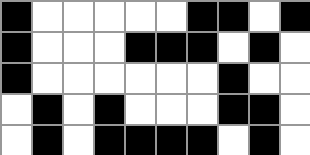[["black", "white", "white", "white", "white", "white", "black", "black", "white", "black"], ["black", "white", "white", "white", "black", "black", "black", "white", "black", "white"], ["black", "white", "white", "white", "white", "white", "white", "black", "white", "white"], ["white", "black", "white", "black", "white", "white", "white", "black", "black", "white"], ["white", "black", "white", "black", "black", "black", "black", "white", "black", "white"]]